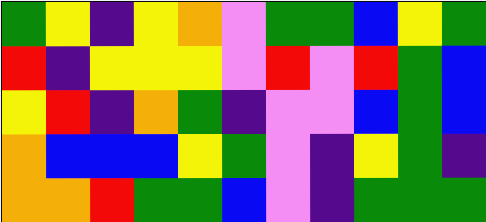[["green", "yellow", "indigo", "yellow", "orange", "violet", "green", "green", "blue", "yellow", "green"], ["red", "indigo", "yellow", "yellow", "yellow", "violet", "red", "violet", "red", "green", "blue"], ["yellow", "red", "indigo", "orange", "green", "indigo", "violet", "violet", "blue", "green", "blue"], ["orange", "blue", "blue", "blue", "yellow", "green", "violet", "indigo", "yellow", "green", "indigo"], ["orange", "orange", "red", "green", "green", "blue", "violet", "indigo", "green", "green", "green"]]